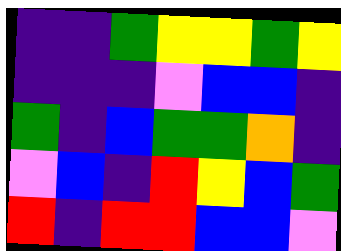[["indigo", "indigo", "green", "yellow", "yellow", "green", "yellow"], ["indigo", "indigo", "indigo", "violet", "blue", "blue", "indigo"], ["green", "indigo", "blue", "green", "green", "orange", "indigo"], ["violet", "blue", "indigo", "red", "yellow", "blue", "green"], ["red", "indigo", "red", "red", "blue", "blue", "violet"]]